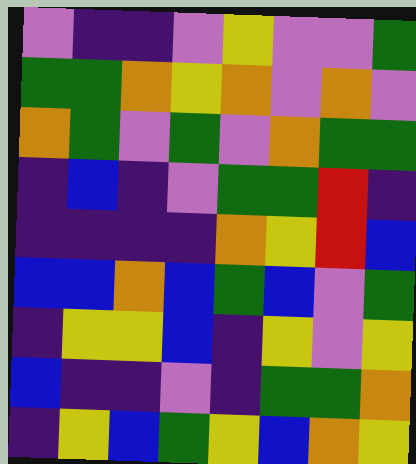[["violet", "indigo", "indigo", "violet", "yellow", "violet", "violet", "green"], ["green", "green", "orange", "yellow", "orange", "violet", "orange", "violet"], ["orange", "green", "violet", "green", "violet", "orange", "green", "green"], ["indigo", "blue", "indigo", "violet", "green", "green", "red", "indigo"], ["indigo", "indigo", "indigo", "indigo", "orange", "yellow", "red", "blue"], ["blue", "blue", "orange", "blue", "green", "blue", "violet", "green"], ["indigo", "yellow", "yellow", "blue", "indigo", "yellow", "violet", "yellow"], ["blue", "indigo", "indigo", "violet", "indigo", "green", "green", "orange"], ["indigo", "yellow", "blue", "green", "yellow", "blue", "orange", "yellow"]]